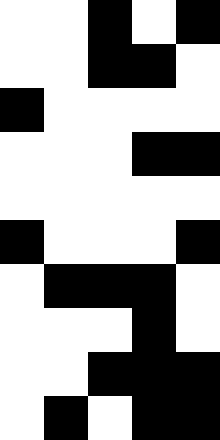[["white", "white", "black", "white", "black"], ["white", "white", "black", "black", "white"], ["black", "white", "white", "white", "white"], ["white", "white", "white", "black", "black"], ["white", "white", "white", "white", "white"], ["black", "white", "white", "white", "black"], ["white", "black", "black", "black", "white"], ["white", "white", "white", "black", "white"], ["white", "white", "black", "black", "black"], ["white", "black", "white", "black", "black"]]